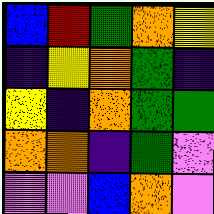[["blue", "red", "green", "orange", "yellow"], ["indigo", "yellow", "orange", "green", "indigo"], ["yellow", "indigo", "orange", "green", "green"], ["orange", "orange", "indigo", "green", "violet"], ["violet", "violet", "blue", "orange", "violet"]]